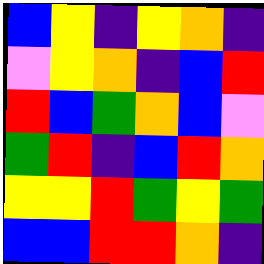[["blue", "yellow", "indigo", "yellow", "orange", "indigo"], ["violet", "yellow", "orange", "indigo", "blue", "red"], ["red", "blue", "green", "orange", "blue", "violet"], ["green", "red", "indigo", "blue", "red", "orange"], ["yellow", "yellow", "red", "green", "yellow", "green"], ["blue", "blue", "red", "red", "orange", "indigo"]]